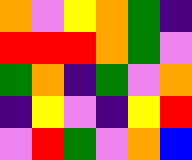[["orange", "violet", "yellow", "orange", "green", "indigo"], ["red", "red", "red", "orange", "green", "violet"], ["green", "orange", "indigo", "green", "violet", "orange"], ["indigo", "yellow", "violet", "indigo", "yellow", "red"], ["violet", "red", "green", "violet", "orange", "blue"]]